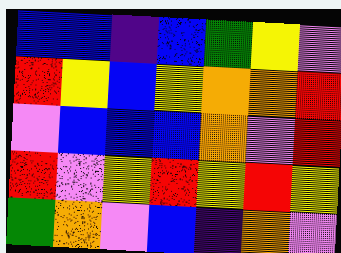[["blue", "blue", "indigo", "blue", "green", "yellow", "violet"], ["red", "yellow", "blue", "yellow", "orange", "orange", "red"], ["violet", "blue", "blue", "blue", "orange", "violet", "red"], ["red", "violet", "yellow", "red", "yellow", "red", "yellow"], ["green", "orange", "violet", "blue", "indigo", "orange", "violet"]]